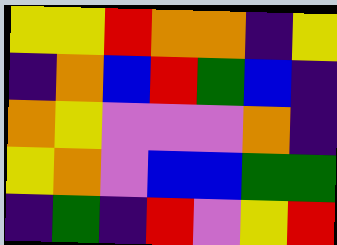[["yellow", "yellow", "red", "orange", "orange", "indigo", "yellow"], ["indigo", "orange", "blue", "red", "green", "blue", "indigo"], ["orange", "yellow", "violet", "violet", "violet", "orange", "indigo"], ["yellow", "orange", "violet", "blue", "blue", "green", "green"], ["indigo", "green", "indigo", "red", "violet", "yellow", "red"]]